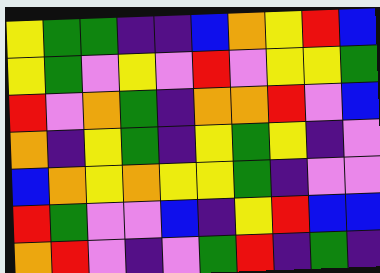[["yellow", "green", "green", "indigo", "indigo", "blue", "orange", "yellow", "red", "blue"], ["yellow", "green", "violet", "yellow", "violet", "red", "violet", "yellow", "yellow", "green"], ["red", "violet", "orange", "green", "indigo", "orange", "orange", "red", "violet", "blue"], ["orange", "indigo", "yellow", "green", "indigo", "yellow", "green", "yellow", "indigo", "violet"], ["blue", "orange", "yellow", "orange", "yellow", "yellow", "green", "indigo", "violet", "violet"], ["red", "green", "violet", "violet", "blue", "indigo", "yellow", "red", "blue", "blue"], ["orange", "red", "violet", "indigo", "violet", "green", "red", "indigo", "green", "indigo"]]